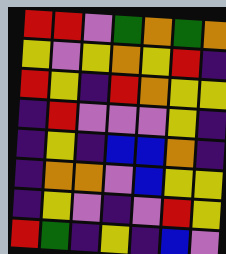[["red", "red", "violet", "green", "orange", "green", "orange"], ["yellow", "violet", "yellow", "orange", "yellow", "red", "indigo"], ["red", "yellow", "indigo", "red", "orange", "yellow", "yellow"], ["indigo", "red", "violet", "violet", "violet", "yellow", "indigo"], ["indigo", "yellow", "indigo", "blue", "blue", "orange", "indigo"], ["indigo", "orange", "orange", "violet", "blue", "yellow", "yellow"], ["indigo", "yellow", "violet", "indigo", "violet", "red", "yellow"], ["red", "green", "indigo", "yellow", "indigo", "blue", "violet"]]